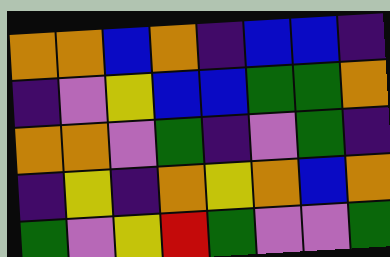[["orange", "orange", "blue", "orange", "indigo", "blue", "blue", "indigo"], ["indigo", "violet", "yellow", "blue", "blue", "green", "green", "orange"], ["orange", "orange", "violet", "green", "indigo", "violet", "green", "indigo"], ["indigo", "yellow", "indigo", "orange", "yellow", "orange", "blue", "orange"], ["green", "violet", "yellow", "red", "green", "violet", "violet", "green"]]